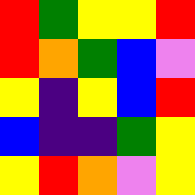[["red", "green", "yellow", "yellow", "red"], ["red", "orange", "green", "blue", "violet"], ["yellow", "indigo", "yellow", "blue", "red"], ["blue", "indigo", "indigo", "green", "yellow"], ["yellow", "red", "orange", "violet", "yellow"]]